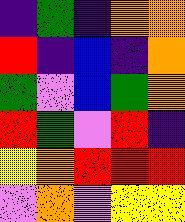[["indigo", "green", "indigo", "orange", "orange"], ["red", "indigo", "blue", "indigo", "orange"], ["green", "violet", "blue", "green", "orange"], ["red", "green", "violet", "red", "indigo"], ["yellow", "orange", "red", "red", "red"], ["violet", "orange", "violet", "yellow", "yellow"]]